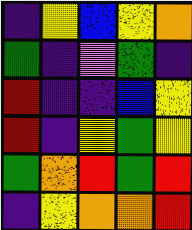[["indigo", "yellow", "blue", "yellow", "orange"], ["green", "indigo", "violet", "green", "indigo"], ["red", "indigo", "indigo", "blue", "yellow"], ["red", "indigo", "yellow", "green", "yellow"], ["green", "orange", "red", "green", "red"], ["indigo", "yellow", "orange", "orange", "red"]]